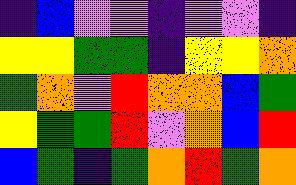[["indigo", "blue", "violet", "violet", "indigo", "violet", "violet", "indigo"], ["yellow", "yellow", "green", "green", "indigo", "yellow", "yellow", "orange"], ["green", "orange", "violet", "red", "orange", "orange", "blue", "green"], ["yellow", "green", "green", "red", "violet", "orange", "blue", "red"], ["blue", "green", "indigo", "green", "orange", "red", "green", "orange"]]